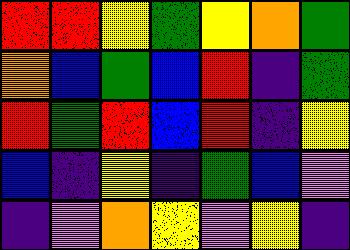[["red", "red", "yellow", "green", "yellow", "orange", "green"], ["orange", "blue", "green", "blue", "red", "indigo", "green"], ["red", "green", "red", "blue", "red", "indigo", "yellow"], ["blue", "indigo", "yellow", "indigo", "green", "blue", "violet"], ["indigo", "violet", "orange", "yellow", "violet", "yellow", "indigo"]]